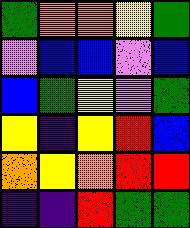[["green", "orange", "orange", "yellow", "green"], ["violet", "blue", "blue", "violet", "blue"], ["blue", "green", "yellow", "violet", "green"], ["yellow", "indigo", "yellow", "red", "blue"], ["orange", "yellow", "orange", "red", "red"], ["indigo", "indigo", "red", "green", "green"]]